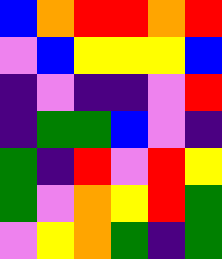[["blue", "orange", "red", "red", "orange", "red"], ["violet", "blue", "yellow", "yellow", "yellow", "blue"], ["indigo", "violet", "indigo", "indigo", "violet", "red"], ["indigo", "green", "green", "blue", "violet", "indigo"], ["green", "indigo", "red", "violet", "red", "yellow"], ["green", "violet", "orange", "yellow", "red", "green"], ["violet", "yellow", "orange", "green", "indigo", "green"]]